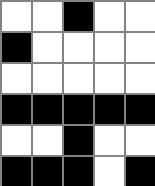[["white", "white", "black", "white", "white"], ["black", "white", "white", "white", "white"], ["white", "white", "white", "white", "white"], ["black", "black", "black", "black", "black"], ["white", "white", "black", "white", "white"], ["black", "black", "black", "white", "black"]]